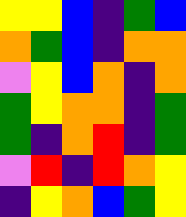[["yellow", "yellow", "blue", "indigo", "green", "blue"], ["orange", "green", "blue", "indigo", "orange", "orange"], ["violet", "yellow", "blue", "orange", "indigo", "orange"], ["green", "yellow", "orange", "orange", "indigo", "green"], ["green", "indigo", "orange", "red", "indigo", "green"], ["violet", "red", "indigo", "red", "orange", "yellow"], ["indigo", "yellow", "orange", "blue", "green", "yellow"]]